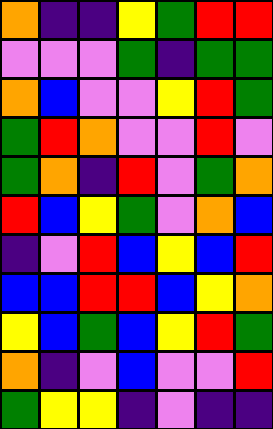[["orange", "indigo", "indigo", "yellow", "green", "red", "red"], ["violet", "violet", "violet", "green", "indigo", "green", "green"], ["orange", "blue", "violet", "violet", "yellow", "red", "green"], ["green", "red", "orange", "violet", "violet", "red", "violet"], ["green", "orange", "indigo", "red", "violet", "green", "orange"], ["red", "blue", "yellow", "green", "violet", "orange", "blue"], ["indigo", "violet", "red", "blue", "yellow", "blue", "red"], ["blue", "blue", "red", "red", "blue", "yellow", "orange"], ["yellow", "blue", "green", "blue", "yellow", "red", "green"], ["orange", "indigo", "violet", "blue", "violet", "violet", "red"], ["green", "yellow", "yellow", "indigo", "violet", "indigo", "indigo"]]